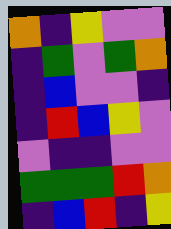[["orange", "indigo", "yellow", "violet", "violet"], ["indigo", "green", "violet", "green", "orange"], ["indigo", "blue", "violet", "violet", "indigo"], ["indigo", "red", "blue", "yellow", "violet"], ["violet", "indigo", "indigo", "violet", "violet"], ["green", "green", "green", "red", "orange"], ["indigo", "blue", "red", "indigo", "yellow"]]